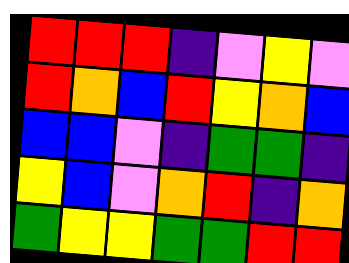[["red", "red", "red", "indigo", "violet", "yellow", "violet"], ["red", "orange", "blue", "red", "yellow", "orange", "blue"], ["blue", "blue", "violet", "indigo", "green", "green", "indigo"], ["yellow", "blue", "violet", "orange", "red", "indigo", "orange"], ["green", "yellow", "yellow", "green", "green", "red", "red"]]